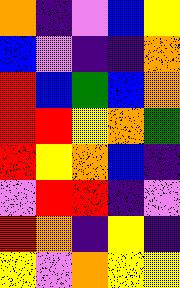[["orange", "indigo", "violet", "blue", "yellow"], ["blue", "violet", "indigo", "indigo", "orange"], ["red", "blue", "green", "blue", "orange"], ["red", "red", "yellow", "orange", "green"], ["red", "yellow", "orange", "blue", "indigo"], ["violet", "red", "red", "indigo", "violet"], ["red", "orange", "indigo", "yellow", "indigo"], ["yellow", "violet", "orange", "yellow", "yellow"]]